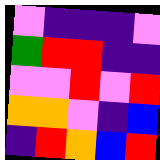[["violet", "indigo", "indigo", "indigo", "violet"], ["green", "red", "red", "indigo", "indigo"], ["violet", "violet", "red", "violet", "red"], ["orange", "orange", "violet", "indigo", "blue"], ["indigo", "red", "orange", "blue", "red"]]